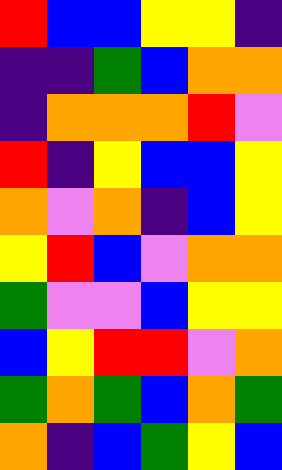[["red", "blue", "blue", "yellow", "yellow", "indigo"], ["indigo", "indigo", "green", "blue", "orange", "orange"], ["indigo", "orange", "orange", "orange", "red", "violet"], ["red", "indigo", "yellow", "blue", "blue", "yellow"], ["orange", "violet", "orange", "indigo", "blue", "yellow"], ["yellow", "red", "blue", "violet", "orange", "orange"], ["green", "violet", "violet", "blue", "yellow", "yellow"], ["blue", "yellow", "red", "red", "violet", "orange"], ["green", "orange", "green", "blue", "orange", "green"], ["orange", "indigo", "blue", "green", "yellow", "blue"]]